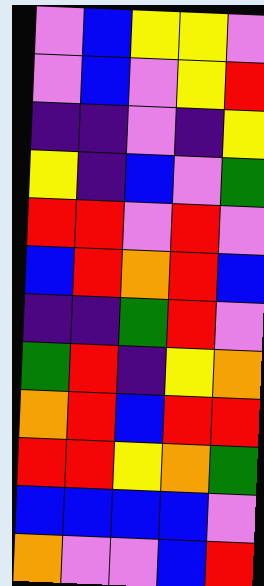[["violet", "blue", "yellow", "yellow", "violet"], ["violet", "blue", "violet", "yellow", "red"], ["indigo", "indigo", "violet", "indigo", "yellow"], ["yellow", "indigo", "blue", "violet", "green"], ["red", "red", "violet", "red", "violet"], ["blue", "red", "orange", "red", "blue"], ["indigo", "indigo", "green", "red", "violet"], ["green", "red", "indigo", "yellow", "orange"], ["orange", "red", "blue", "red", "red"], ["red", "red", "yellow", "orange", "green"], ["blue", "blue", "blue", "blue", "violet"], ["orange", "violet", "violet", "blue", "red"]]